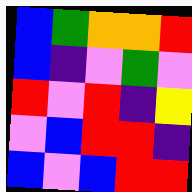[["blue", "green", "orange", "orange", "red"], ["blue", "indigo", "violet", "green", "violet"], ["red", "violet", "red", "indigo", "yellow"], ["violet", "blue", "red", "red", "indigo"], ["blue", "violet", "blue", "red", "red"]]